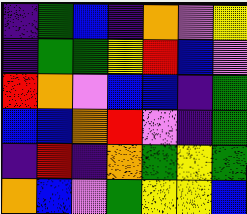[["indigo", "green", "blue", "indigo", "orange", "violet", "yellow"], ["indigo", "green", "green", "yellow", "red", "blue", "violet"], ["red", "orange", "violet", "blue", "blue", "indigo", "green"], ["blue", "blue", "orange", "red", "violet", "indigo", "green"], ["indigo", "red", "indigo", "orange", "green", "yellow", "green"], ["orange", "blue", "violet", "green", "yellow", "yellow", "blue"]]